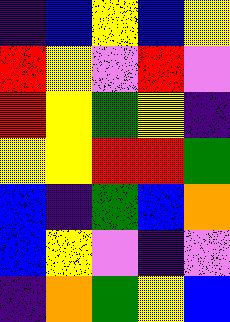[["indigo", "blue", "yellow", "blue", "yellow"], ["red", "yellow", "violet", "red", "violet"], ["red", "yellow", "green", "yellow", "indigo"], ["yellow", "yellow", "red", "red", "green"], ["blue", "indigo", "green", "blue", "orange"], ["blue", "yellow", "violet", "indigo", "violet"], ["indigo", "orange", "green", "yellow", "blue"]]